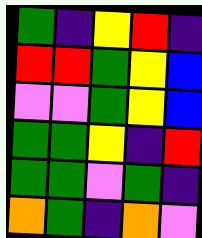[["green", "indigo", "yellow", "red", "indigo"], ["red", "red", "green", "yellow", "blue"], ["violet", "violet", "green", "yellow", "blue"], ["green", "green", "yellow", "indigo", "red"], ["green", "green", "violet", "green", "indigo"], ["orange", "green", "indigo", "orange", "violet"]]